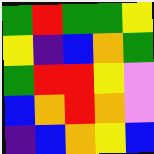[["green", "red", "green", "green", "yellow"], ["yellow", "indigo", "blue", "orange", "green"], ["green", "red", "red", "yellow", "violet"], ["blue", "orange", "red", "orange", "violet"], ["indigo", "blue", "orange", "yellow", "blue"]]